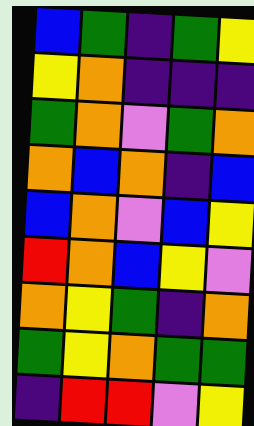[["blue", "green", "indigo", "green", "yellow"], ["yellow", "orange", "indigo", "indigo", "indigo"], ["green", "orange", "violet", "green", "orange"], ["orange", "blue", "orange", "indigo", "blue"], ["blue", "orange", "violet", "blue", "yellow"], ["red", "orange", "blue", "yellow", "violet"], ["orange", "yellow", "green", "indigo", "orange"], ["green", "yellow", "orange", "green", "green"], ["indigo", "red", "red", "violet", "yellow"]]